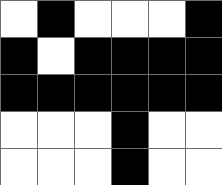[["white", "black", "white", "white", "white", "black"], ["black", "white", "black", "black", "black", "black"], ["black", "black", "black", "black", "black", "black"], ["white", "white", "white", "black", "white", "white"], ["white", "white", "white", "black", "white", "white"]]